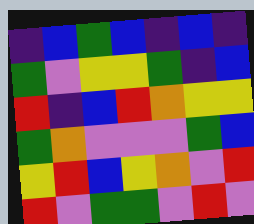[["indigo", "blue", "green", "blue", "indigo", "blue", "indigo"], ["green", "violet", "yellow", "yellow", "green", "indigo", "blue"], ["red", "indigo", "blue", "red", "orange", "yellow", "yellow"], ["green", "orange", "violet", "violet", "violet", "green", "blue"], ["yellow", "red", "blue", "yellow", "orange", "violet", "red"], ["red", "violet", "green", "green", "violet", "red", "violet"]]